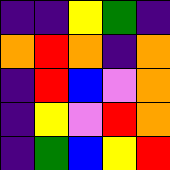[["indigo", "indigo", "yellow", "green", "indigo"], ["orange", "red", "orange", "indigo", "orange"], ["indigo", "red", "blue", "violet", "orange"], ["indigo", "yellow", "violet", "red", "orange"], ["indigo", "green", "blue", "yellow", "red"]]